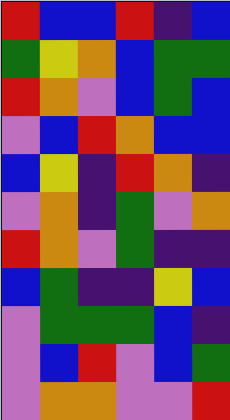[["red", "blue", "blue", "red", "indigo", "blue"], ["green", "yellow", "orange", "blue", "green", "green"], ["red", "orange", "violet", "blue", "green", "blue"], ["violet", "blue", "red", "orange", "blue", "blue"], ["blue", "yellow", "indigo", "red", "orange", "indigo"], ["violet", "orange", "indigo", "green", "violet", "orange"], ["red", "orange", "violet", "green", "indigo", "indigo"], ["blue", "green", "indigo", "indigo", "yellow", "blue"], ["violet", "green", "green", "green", "blue", "indigo"], ["violet", "blue", "red", "violet", "blue", "green"], ["violet", "orange", "orange", "violet", "violet", "red"]]